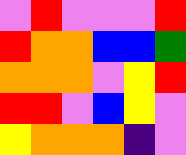[["violet", "red", "violet", "violet", "violet", "red"], ["red", "orange", "orange", "blue", "blue", "green"], ["orange", "orange", "orange", "violet", "yellow", "red"], ["red", "red", "violet", "blue", "yellow", "violet"], ["yellow", "orange", "orange", "orange", "indigo", "violet"]]